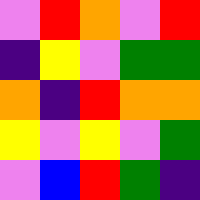[["violet", "red", "orange", "violet", "red"], ["indigo", "yellow", "violet", "green", "green"], ["orange", "indigo", "red", "orange", "orange"], ["yellow", "violet", "yellow", "violet", "green"], ["violet", "blue", "red", "green", "indigo"]]